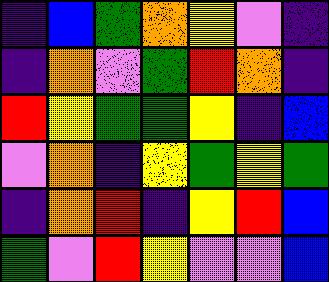[["indigo", "blue", "green", "orange", "yellow", "violet", "indigo"], ["indigo", "orange", "violet", "green", "red", "orange", "indigo"], ["red", "yellow", "green", "green", "yellow", "indigo", "blue"], ["violet", "orange", "indigo", "yellow", "green", "yellow", "green"], ["indigo", "orange", "red", "indigo", "yellow", "red", "blue"], ["green", "violet", "red", "yellow", "violet", "violet", "blue"]]